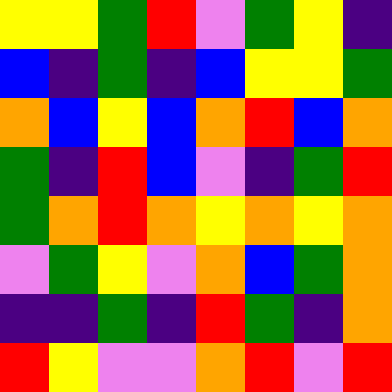[["yellow", "yellow", "green", "red", "violet", "green", "yellow", "indigo"], ["blue", "indigo", "green", "indigo", "blue", "yellow", "yellow", "green"], ["orange", "blue", "yellow", "blue", "orange", "red", "blue", "orange"], ["green", "indigo", "red", "blue", "violet", "indigo", "green", "red"], ["green", "orange", "red", "orange", "yellow", "orange", "yellow", "orange"], ["violet", "green", "yellow", "violet", "orange", "blue", "green", "orange"], ["indigo", "indigo", "green", "indigo", "red", "green", "indigo", "orange"], ["red", "yellow", "violet", "violet", "orange", "red", "violet", "red"]]